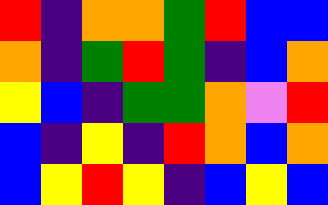[["red", "indigo", "orange", "orange", "green", "red", "blue", "blue"], ["orange", "indigo", "green", "red", "green", "indigo", "blue", "orange"], ["yellow", "blue", "indigo", "green", "green", "orange", "violet", "red"], ["blue", "indigo", "yellow", "indigo", "red", "orange", "blue", "orange"], ["blue", "yellow", "red", "yellow", "indigo", "blue", "yellow", "blue"]]